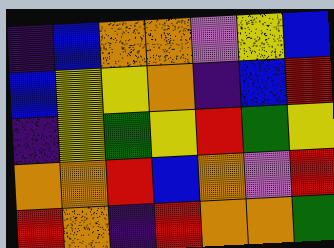[["indigo", "blue", "orange", "orange", "violet", "yellow", "blue"], ["blue", "yellow", "yellow", "orange", "indigo", "blue", "red"], ["indigo", "yellow", "green", "yellow", "red", "green", "yellow"], ["orange", "orange", "red", "blue", "orange", "violet", "red"], ["red", "orange", "indigo", "red", "orange", "orange", "green"]]